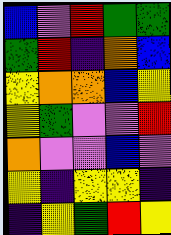[["blue", "violet", "red", "green", "green"], ["green", "red", "indigo", "orange", "blue"], ["yellow", "orange", "orange", "blue", "yellow"], ["yellow", "green", "violet", "violet", "red"], ["orange", "violet", "violet", "blue", "violet"], ["yellow", "indigo", "yellow", "yellow", "indigo"], ["indigo", "yellow", "green", "red", "yellow"]]